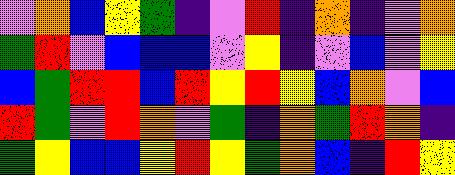[["violet", "orange", "blue", "yellow", "green", "indigo", "violet", "red", "indigo", "orange", "indigo", "violet", "orange"], ["green", "red", "violet", "blue", "blue", "blue", "violet", "yellow", "indigo", "violet", "blue", "violet", "yellow"], ["blue", "green", "red", "red", "blue", "red", "yellow", "red", "yellow", "blue", "orange", "violet", "blue"], ["red", "green", "violet", "red", "orange", "violet", "green", "indigo", "orange", "green", "red", "orange", "indigo"], ["green", "yellow", "blue", "blue", "yellow", "red", "yellow", "green", "orange", "blue", "indigo", "red", "yellow"]]